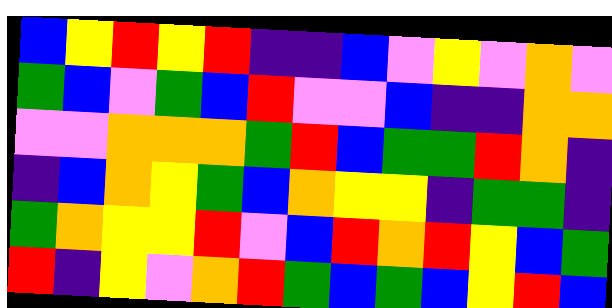[["blue", "yellow", "red", "yellow", "red", "indigo", "indigo", "blue", "violet", "yellow", "violet", "orange", "violet"], ["green", "blue", "violet", "green", "blue", "red", "violet", "violet", "blue", "indigo", "indigo", "orange", "orange"], ["violet", "violet", "orange", "orange", "orange", "green", "red", "blue", "green", "green", "red", "orange", "indigo"], ["indigo", "blue", "orange", "yellow", "green", "blue", "orange", "yellow", "yellow", "indigo", "green", "green", "indigo"], ["green", "orange", "yellow", "yellow", "red", "violet", "blue", "red", "orange", "red", "yellow", "blue", "green"], ["red", "indigo", "yellow", "violet", "orange", "red", "green", "blue", "green", "blue", "yellow", "red", "blue"]]